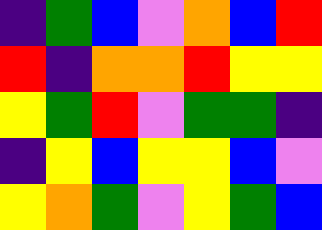[["indigo", "green", "blue", "violet", "orange", "blue", "red"], ["red", "indigo", "orange", "orange", "red", "yellow", "yellow"], ["yellow", "green", "red", "violet", "green", "green", "indigo"], ["indigo", "yellow", "blue", "yellow", "yellow", "blue", "violet"], ["yellow", "orange", "green", "violet", "yellow", "green", "blue"]]